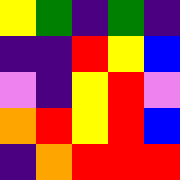[["yellow", "green", "indigo", "green", "indigo"], ["indigo", "indigo", "red", "yellow", "blue"], ["violet", "indigo", "yellow", "red", "violet"], ["orange", "red", "yellow", "red", "blue"], ["indigo", "orange", "red", "red", "red"]]